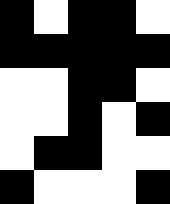[["black", "white", "black", "black", "white"], ["black", "black", "black", "black", "black"], ["white", "white", "black", "black", "white"], ["white", "white", "black", "white", "black"], ["white", "black", "black", "white", "white"], ["black", "white", "white", "white", "black"]]